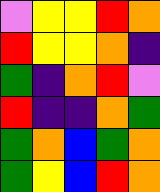[["violet", "yellow", "yellow", "red", "orange"], ["red", "yellow", "yellow", "orange", "indigo"], ["green", "indigo", "orange", "red", "violet"], ["red", "indigo", "indigo", "orange", "green"], ["green", "orange", "blue", "green", "orange"], ["green", "yellow", "blue", "red", "orange"]]